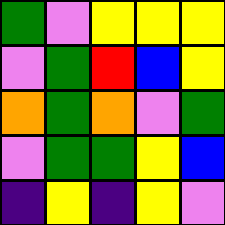[["green", "violet", "yellow", "yellow", "yellow"], ["violet", "green", "red", "blue", "yellow"], ["orange", "green", "orange", "violet", "green"], ["violet", "green", "green", "yellow", "blue"], ["indigo", "yellow", "indigo", "yellow", "violet"]]